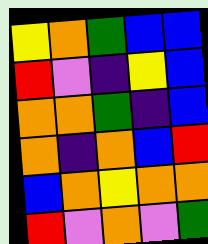[["yellow", "orange", "green", "blue", "blue"], ["red", "violet", "indigo", "yellow", "blue"], ["orange", "orange", "green", "indigo", "blue"], ["orange", "indigo", "orange", "blue", "red"], ["blue", "orange", "yellow", "orange", "orange"], ["red", "violet", "orange", "violet", "green"]]